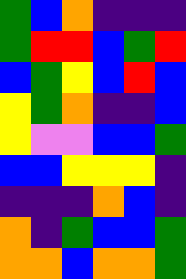[["green", "blue", "orange", "indigo", "indigo", "indigo"], ["green", "red", "red", "blue", "green", "red"], ["blue", "green", "yellow", "blue", "red", "blue"], ["yellow", "green", "orange", "indigo", "indigo", "blue"], ["yellow", "violet", "violet", "blue", "blue", "green"], ["blue", "blue", "yellow", "yellow", "yellow", "indigo"], ["indigo", "indigo", "indigo", "orange", "blue", "indigo"], ["orange", "indigo", "green", "blue", "blue", "green"], ["orange", "orange", "blue", "orange", "orange", "green"]]